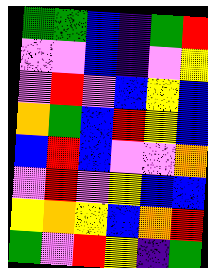[["green", "green", "blue", "indigo", "green", "red"], ["violet", "violet", "blue", "indigo", "violet", "yellow"], ["violet", "red", "violet", "blue", "yellow", "blue"], ["orange", "green", "blue", "red", "yellow", "blue"], ["blue", "red", "blue", "violet", "violet", "orange"], ["violet", "red", "violet", "yellow", "blue", "blue"], ["yellow", "orange", "yellow", "blue", "orange", "red"], ["green", "violet", "red", "yellow", "indigo", "green"]]